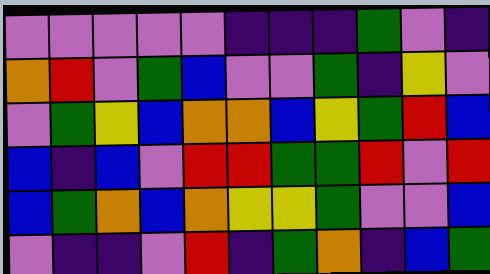[["violet", "violet", "violet", "violet", "violet", "indigo", "indigo", "indigo", "green", "violet", "indigo"], ["orange", "red", "violet", "green", "blue", "violet", "violet", "green", "indigo", "yellow", "violet"], ["violet", "green", "yellow", "blue", "orange", "orange", "blue", "yellow", "green", "red", "blue"], ["blue", "indigo", "blue", "violet", "red", "red", "green", "green", "red", "violet", "red"], ["blue", "green", "orange", "blue", "orange", "yellow", "yellow", "green", "violet", "violet", "blue"], ["violet", "indigo", "indigo", "violet", "red", "indigo", "green", "orange", "indigo", "blue", "green"]]